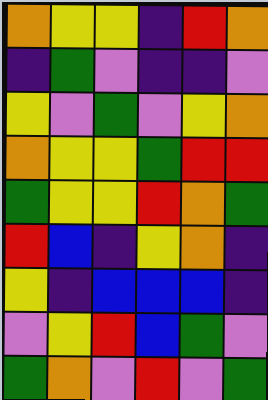[["orange", "yellow", "yellow", "indigo", "red", "orange"], ["indigo", "green", "violet", "indigo", "indigo", "violet"], ["yellow", "violet", "green", "violet", "yellow", "orange"], ["orange", "yellow", "yellow", "green", "red", "red"], ["green", "yellow", "yellow", "red", "orange", "green"], ["red", "blue", "indigo", "yellow", "orange", "indigo"], ["yellow", "indigo", "blue", "blue", "blue", "indigo"], ["violet", "yellow", "red", "blue", "green", "violet"], ["green", "orange", "violet", "red", "violet", "green"]]